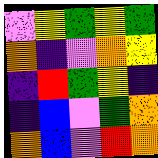[["violet", "yellow", "green", "yellow", "green"], ["orange", "indigo", "violet", "orange", "yellow"], ["indigo", "red", "green", "yellow", "indigo"], ["indigo", "blue", "violet", "green", "orange"], ["orange", "blue", "violet", "red", "orange"]]